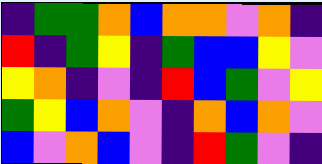[["indigo", "green", "green", "orange", "blue", "orange", "orange", "violet", "orange", "indigo"], ["red", "indigo", "green", "yellow", "indigo", "green", "blue", "blue", "yellow", "violet"], ["yellow", "orange", "indigo", "violet", "indigo", "red", "blue", "green", "violet", "yellow"], ["green", "yellow", "blue", "orange", "violet", "indigo", "orange", "blue", "orange", "violet"], ["blue", "violet", "orange", "blue", "violet", "indigo", "red", "green", "violet", "indigo"]]